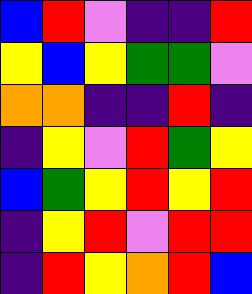[["blue", "red", "violet", "indigo", "indigo", "red"], ["yellow", "blue", "yellow", "green", "green", "violet"], ["orange", "orange", "indigo", "indigo", "red", "indigo"], ["indigo", "yellow", "violet", "red", "green", "yellow"], ["blue", "green", "yellow", "red", "yellow", "red"], ["indigo", "yellow", "red", "violet", "red", "red"], ["indigo", "red", "yellow", "orange", "red", "blue"]]